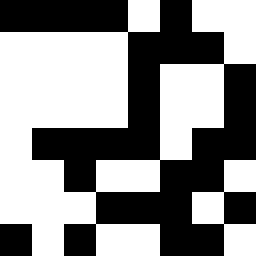[["black", "black", "black", "black", "white", "black", "white", "white"], ["white", "white", "white", "white", "black", "black", "black", "white"], ["white", "white", "white", "white", "black", "white", "white", "black"], ["white", "white", "white", "white", "black", "white", "white", "black"], ["white", "black", "black", "black", "black", "white", "black", "black"], ["white", "white", "black", "white", "white", "black", "black", "white"], ["white", "white", "white", "black", "black", "black", "white", "black"], ["black", "white", "black", "white", "white", "black", "black", "white"]]